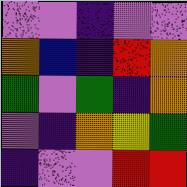[["violet", "violet", "indigo", "violet", "violet"], ["orange", "blue", "indigo", "red", "orange"], ["green", "violet", "green", "indigo", "orange"], ["violet", "indigo", "orange", "yellow", "green"], ["indigo", "violet", "violet", "red", "red"]]